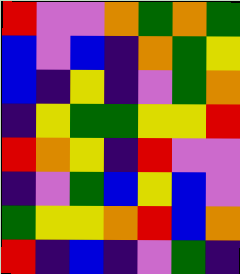[["red", "violet", "violet", "orange", "green", "orange", "green"], ["blue", "violet", "blue", "indigo", "orange", "green", "yellow"], ["blue", "indigo", "yellow", "indigo", "violet", "green", "orange"], ["indigo", "yellow", "green", "green", "yellow", "yellow", "red"], ["red", "orange", "yellow", "indigo", "red", "violet", "violet"], ["indigo", "violet", "green", "blue", "yellow", "blue", "violet"], ["green", "yellow", "yellow", "orange", "red", "blue", "orange"], ["red", "indigo", "blue", "indigo", "violet", "green", "indigo"]]